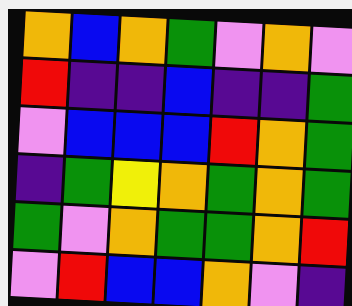[["orange", "blue", "orange", "green", "violet", "orange", "violet"], ["red", "indigo", "indigo", "blue", "indigo", "indigo", "green"], ["violet", "blue", "blue", "blue", "red", "orange", "green"], ["indigo", "green", "yellow", "orange", "green", "orange", "green"], ["green", "violet", "orange", "green", "green", "orange", "red"], ["violet", "red", "blue", "blue", "orange", "violet", "indigo"]]